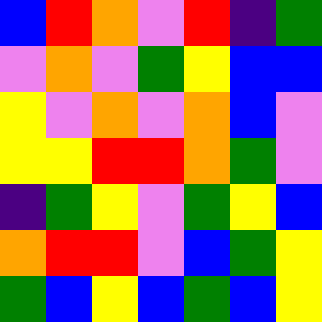[["blue", "red", "orange", "violet", "red", "indigo", "green"], ["violet", "orange", "violet", "green", "yellow", "blue", "blue"], ["yellow", "violet", "orange", "violet", "orange", "blue", "violet"], ["yellow", "yellow", "red", "red", "orange", "green", "violet"], ["indigo", "green", "yellow", "violet", "green", "yellow", "blue"], ["orange", "red", "red", "violet", "blue", "green", "yellow"], ["green", "blue", "yellow", "blue", "green", "blue", "yellow"]]